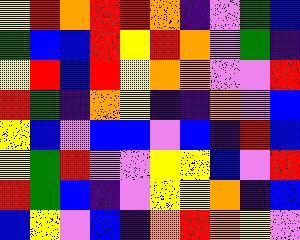[["yellow", "red", "orange", "red", "red", "orange", "indigo", "violet", "green", "blue"], ["green", "blue", "blue", "red", "yellow", "red", "orange", "violet", "green", "indigo"], ["yellow", "red", "blue", "red", "yellow", "orange", "orange", "violet", "violet", "red"], ["red", "green", "indigo", "orange", "yellow", "indigo", "indigo", "orange", "violet", "blue"], ["yellow", "blue", "violet", "blue", "blue", "violet", "blue", "indigo", "red", "blue"], ["yellow", "green", "red", "violet", "violet", "yellow", "yellow", "blue", "violet", "red"], ["red", "green", "blue", "indigo", "violet", "yellow", "yellow", "orange", "indigo", "blue"], ["blue", "yellow", "violet", "blue", "indigo", "orange", "red", "orange", "yellow", "violet"]]